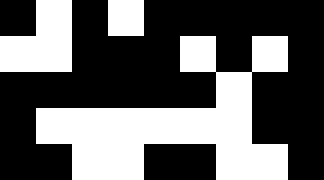[["black", "white", "black", "white", "black", "black", "black", "black", "black"], ["white", "white", "black", "black", "black", "white", "black", "white", "black"], ["black", "black", "black", "black", "black", "black", "white", "black", "black"], ["black", "white", "white", "white", "white", "white", "white", "black", "black"], ["black", "black", "white", "white", "black", "black", "white", "white", "black"]]